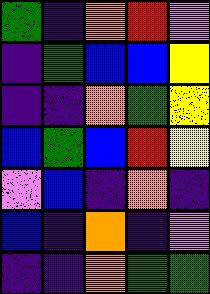[["green", "indigo", "orange", "red", "violet"], ["indigo", "green", "blue", "blue", "yellow"], ["indigo", "indigo", "orange", "green", "yellow"], ["blue", "green", "blue", "red", "yellow"], ["violet", "blue", "indigo", "orange", "indigo"], ["blue", "indigo", "orange", "indigo", "violet"], ["indigo", "indigo", "orange", "green", "green"]]